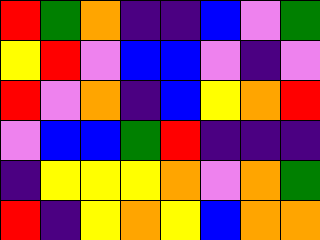[["red", "green", "orange", "indigo", "indigo", "blue", "violet", "green"], ["yellow", "red", "violet", "blue", "blue", "violet", "indigo", "violet"], ["red", "violet", "orange", "indigo", "blue", "yellow", "orange", "red"], ["violet", "blue", "blue", "green", "red", "indigo", "indigo", "indigo"], ["indigo", "yellow", "yellow", "yellow", "orange", "violet", "orange", "green"], ["red", "indigo", "yellow", "orange", "yellow", "blue", "orange", "orange"]]